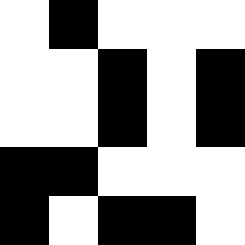[["white", "black", "white", "white", "white"], ["white", "white", "black", "white", "black"], ["white", "white", "black", "white", "black"], ["black", "black", "white", "white", "white"], ["black", "white", "black", "black", "white"]]